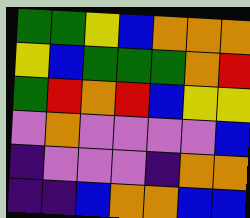[["green", "green", "yellow", "blue", "orange", "orange", "orange"], ["yellow", "blue", "green", "green", "green", "orange", "red"], ["green", "red", "orange", "red", "blue", "yellow", "yellow"], ["violet", "orange", "violet", "violet", "violet", "violet", "blue"], ["indigo", "violet", "violet", "violet", "indigo", "orange", "orange"], ["indigo", "indigo", "blue", "orange", "orange", "blue", "blue"]]